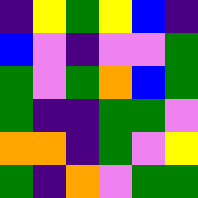[["indigo", "yellow", "green", "yellow", "blue", "indigo"], ["blue", "violet", "indigo", "violet", "violet", "green"], ["green", "violet", "green", "orange", "blue", "green"], ["green", "indigo", "indigo", "green", "green", "violet"], ["orange", "orange", "indigo", "green", "violet", "yellow"], ["green", "indigo", "orange", "violet", "green", "green"]]